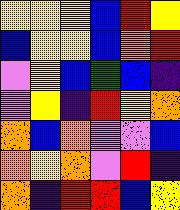[["yellow", "yellow", "yellow", "blue", "red", "yellow"], ["blue", "yellow", "yellow", "blue", "orange", "red"], ["violet", "yellow", "blue", "green", "blue", "indigo"], ["violet", "yellow", "indigo", "red", "yellow", "orange"], ["orange", "blue", "orange", "violet", "violet", "blue"], ["orange", "yellow", "orange", "violet", "red", "indigo"], ["orange", "indigo", "red", "red", "blue", "yellow"]]